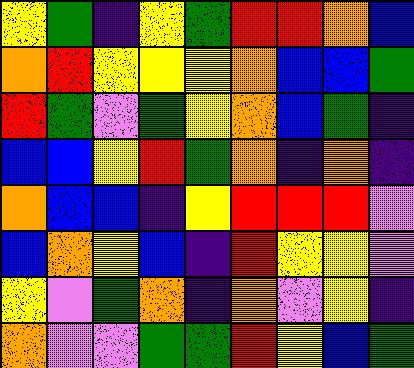[["yellow", "green", "indigo", "yellow", "green", "red", "red", "orange", "blue"], ["orange", "red", "yellow", "yellow", "yellow", "orange", "blue", "blue", "green"], ["red", "green", "violet", "green", "yellow", "orange", "blue", "green", "indigo"], ["blue", "blue", "yellow", "red", "green", "orange", "indigo", "orange", "indigo"], ["orange", "blue", "blue", "indigo", "yellow", "red", "red", "red", "violet"], ["blue", "orange", "yellow", "blue", "indigo", "red", "yellow", "yellow", "violet"], ["yellow", "violet", "green", "orange", "indigo", "orange", "violet", "yellow", "indigo"], ["orange", "violet", "violet", "green", "green", "red", "yellow", "blue", "green"]]